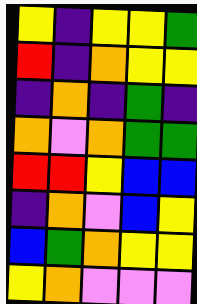[["yellow", "indigo", "yellow", "yellow", "green"], ["red", "indigo", "orange", "yellow", "yellow"], ["indigo", "orange", "indigo", "green", "indigo"], ["orange", "violet", "orange", "green", "green"], ["red", "red", "yellow", "blue", "blue"], ["indigo", "orange", "violet", "blue", "yellow"], ["blue", "green", "orange", "yellow", "yellow"], ["yellow", "orange", "violet", "violet", "violet"]]